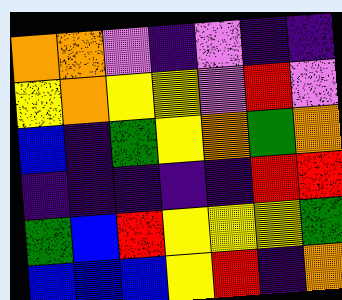[["orange", "orange", "violet", "indigo", "violet", "indigo", "indigo"], ["yellow", "orange", "yellow", "yellow", "violet", "red", "violet"], ["blue", "indigo", "green", "yellow", "orange", "green", "orange"], ["indigo", "indigo", "indigo", "indigo", "indigo", "red", "red"], ["green", "blue", "red", "yellow", "yellow", "yellow", "green"], ["blue", "blue", "blue", "yellow", "red", "indigo", "orange"]]